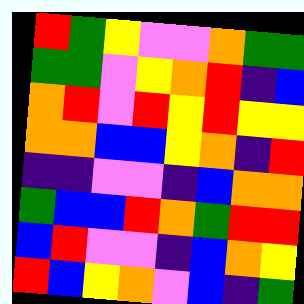[["red", "green", "yellow", "violet", "violet", "orange", "green", "green"], ["green", "green", "violet", "yellow", "orange", "red", "indigo", "blue"], ["orange", "red", "violet", "red", "yellow", "red", "yellow", "yellow"], ["orange", "orange", "blue", "blue", "yellow", "orange", "indigo", "red"], ["indigo", "indigo", "violet", "violet", "indigo", "blue", "orange", "orange"], ["green", "blue", "blue", "red", "orange", "green", "red", "red"], ["blue", "red", "violet", "violet", "indigo", "blue", "orange", "yellow"], ["red", "blue", "yellow", "orange", "violet", "blue", "indigo", "green"]]